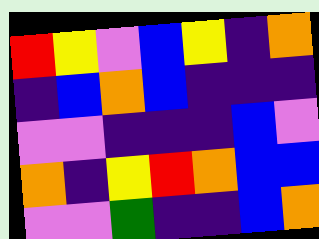[["red", "yellow", "violet", "blue", "yellow", "indigo", "orange"], ["indigo", "blue", "orange", "blue", "indigo", "indigo", "indigo"], ["violet", "violet", "indigo", "indigo", "indigo", "blue", "violet"], ["orange", "indigo", "yellow", "red", "orange", "blue", "blue"], ["violet", "violet", "green", "indigo", "indigo", "blue", "orange"]]